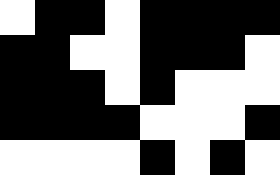[["white", "black", "black", "white", "black", "black", "black", "black"], ["black", "black", "white", "white", "black", "black", "black", "white"], ["black", "black", "black", "white", "black", "white", "white", "white"], ["black", "black", "black", "black", "white", "white", "white", "black"], ["white", "white", "white", "white", "black", "white", "black", "white"]]